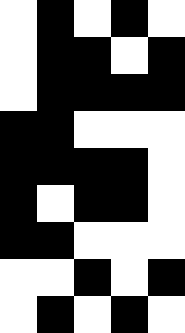[["white", "black", "white", "black", "white"], ["white", "black", "black", "white", "black"], ["white", "black", "black", "black", "black"], ["black", "black", "white", "white", "white"], ["black", "black", "black", "black", "white"], ["black", "white", "black", "black", "white"], ["black", "black", "white", "white", "white"], ["white", "white", "black", "white", "black"], ["white", "black", "white", "black", "white"]]